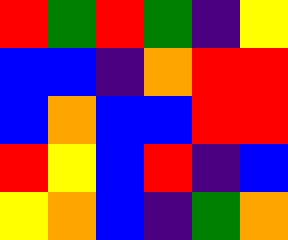[["red", "green", "red", "green", "indigo", "yellow"], ["blue", "blue", "indigo", "orange", "red", "red"], ["blue", "orange", "blue", "blue", "red", "red"], ["red", "yellow", "blue", "red", "indigo", "blue"], ["yellow", "orange", "blue", "indigo", "green", "orange"]]